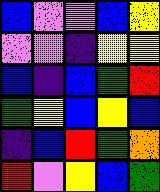[["blue", "violet", "violet", "blue", "yellow"], ["violet", "violet", "indigo", "yellow", "yellow"], ["blue", "indigo", "blue", "green", "red"], ["green", "yellow", "blue", "yellow", "blue"], ["indigo", "blue", "red", "green", "orange"], ["red", "violet", "yellow", "blue", "green"]]